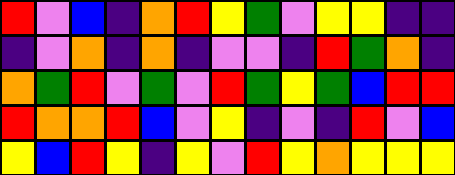[["red", "violet", "blue", "indigo", "orange", "red", "yellow", "green", "violet", "yellow", "yellow", "indigo", "indigo"], ["indigo", "violet", "orange", "indigo", "orange", "indigo", "violet", "violet", "indigo", "red", "green", "orange", "indigo"], ["orange", "green", "red", "violet", "green", "violet", "red", "green", "yellow", "green", "blue", "red", "red"], ["red", "orange", "orange", "red", "blue", "violet", "yellow", "indigo", "violet", "indigo", "red", "violet", "blue"], ["yellow", "blue", "red", "yellow", "indigo", "yellow", "violet", "red", "yellow", "orange", "yellow", "yellow", "yellow"]]